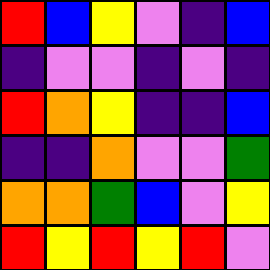[["red", "blue", "yellow", "violet", "indigo", "blue"], ["indigo", "violet", "violet", "indigo", "violet", "indigo"], ["red", "orange", "yellow", "indigo", "indigo", "blue"], ["indigo", "indigo", "orange", "violet", "violet", "green"], ["orange", "orange", "green", "blue", "violet", "yellow"], ["red", "yellow", "red", "yellow", "red", "violet"]]